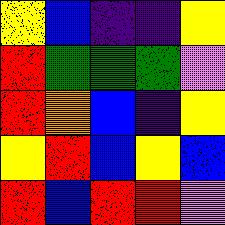[["yellow", "blue", "indigo", "indigo", "yellow"], ["red", "green", "green", "green", "violet"], ["red", "orange", "blue", "indigo", "yellow"], ["yellow", "red", "blue", "yellow", "blue"], ["red", "blue", "red", "red", "violet"]]